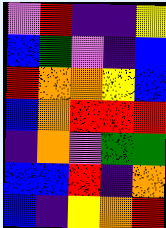[["violet", "red", "indigo", "indigo", "yellow"], ["blue", "green", "violet", "indigo", "blue"], ["red", "orange", "orange", "yellow", "blue"], ["blue", "orange", "red", "red", "red"], ["indigo", "orange", "violet", "green", "green"], ["blue", "blue", "red", "indigo", "orange"], ["blue", "indigo", "yellow", "orange", "red"]]